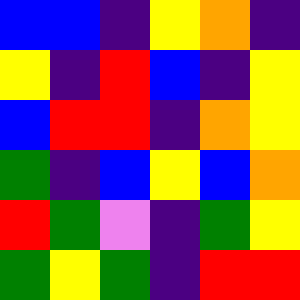[["blue", "blue", "indigo", "yellow", "orange", "indigo"], ["yellow", "indigo", "red", "blue", "indigo", "yellow"], ["blue", "red", "red", "indigo", "orange", "yellow"], ["green", "indigo", "blue", "yellow", "blue", "orange"], ["red", "green", "violet", "indigo", "green", "yellow"], ["green", "yellow", "green", "indigo", "red", "red"]]